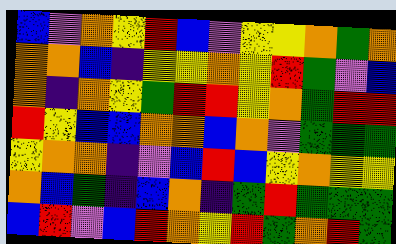[["blue", "violet", "orange", "yellow", "red", "blue", "violet", "yellow", "yellow", "orange", "green", "orange"], ["orange", "orange", "blue", "indigo", "yellow", "yellow", "orange", "yellow", "red", "green", "violet", "blue"], ["orange", "indigo", "orange", "yellow", "green", "red", "red", "yellow", "orange", "green", "red", "red"], ["red", "yellow", "blue", "blue", "orange", "orange", "blue", "orange", "violet", "green", "green", "green"], ["yellow", "orange", "orange", "indigo", "violet", "blue", "red", "blue", "yellow", "orange", "yellow", "yellow"], ["orange", "blue", "green", "indigo", "blue", "orange", "indigo", "green", "red", "green", "green", "green"], ["blue", "red", "violet", "blue", "red", "orange", "yellow", "red", "green", "orange", "red", "green"]]